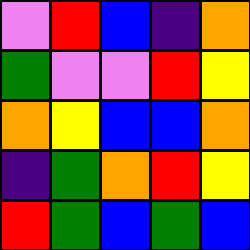[["violet", "red", "blue", "indigo", "orange"], ["green", "violet", "violet", "red", "yellow"], ["orange", "yellow", "blue", "blue", "orange"], ["indigo", "green", "orange", "red", "yellow"], ["red", "green", "blue", "green", "blue"]]